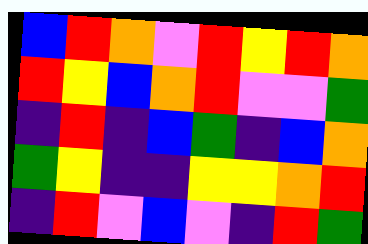[["blue", "red", "orange", "violet", "red", "yellow", "red", "orange"], ["red", "yellow", "blue", "orange", "red", "violet", "violet", "green"], ["indigo", "red", "indigo", "blue", "green", "indigo", "blue", "orange"], ["green", "yellow", "indigo", "indigo", "yellow", "yellow", "orange", "red"], ["indigo", "red", "violet", "blue", "violet", "indigo", "red", "green"]]